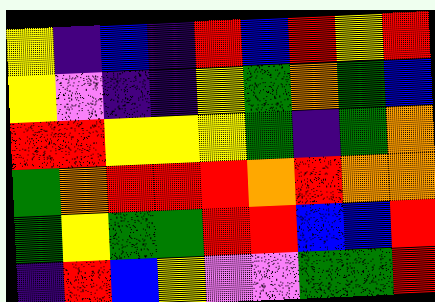[["yellow", "indigo", "blue", "indigo", "red", "blue", "red", "yellow", "red"], ["yellow", "violet", "indigo", "indigo", "yellow", "green", "orange", "green", "blue"], ["red", "red", "yellow", "yellow", "yellow", "green", "indigo", "green", "orange"], ["green", "orange", "red", "red", "red", "orange", "red", "orange", "orange"], ["green", "yellow", "green", "green", "red", "red", "blue", "blue", "red"], ["indigo", "red", "blue", "yellow", "violet", "violet", "green", "green", "red"]]